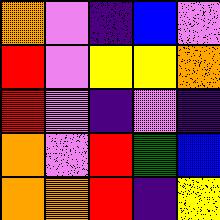[["orange", "violet", "indigo", "blue", "violet"], ["red", "violet", "yellow", "yellow", "orange"], ["red", "violet", "indigo", "violet", "indigo"], ["orange", "violet", "red", "green", "blue"], ["orange", "orange", "red", "indigo", "yellow"]]